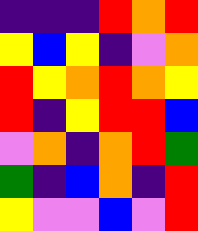[["indigo", "indigo", "indigo", "red", "orange", "red"], ["yellow", "blue", "yellow", "indigo", "violet", "orange"], ["red", "yellow", "orange", "red", "orange", "yellow"], ["red", "indigo", "yellow", "red", "red", "blue"], ["violet", "orange", "indigo", "orange", "red", "green"], ["green", "indigo", "blue", "orange", "indigo", "red"], ["yellow", "violet", "violet", "blue", "violet", "red"]]